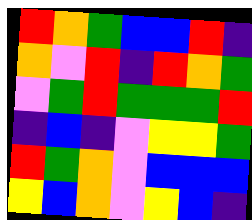[["red", "orange", "green", "blue", "blue", "red", "indigo"], ["orange", "violet", "red", "indigo", "red", "orange", "green"], ["violet", "green", "red", "green", "green", "green", "red"], ["indigo", "blue", "indigo", "violet", "yellow", "yellow", "green"], ["red", "green", "orange", "violet", "blue", "blue", "blue"], ["yellow", "blue", "orange", "violet", "yellow", "blue", "indigo"]]